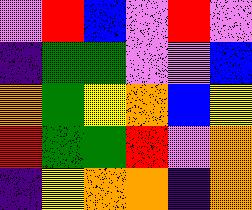[["violet", "red", "blue", "violet", "red", "violet"], ["indigo", "green", "green", "violet", "violet", "blue"], ["orange", "green", "yellow", "orange", "blue", "yellow"], ["red", "green", "green", "red", "violet", "orange"], ["indigo", "yellow", "orange", "orange", "indigo", "orange"]]